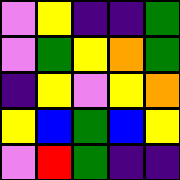[["violet", "yellow", "indigo", "indigo", "green"], ["violet", "green", "yellow", "orange", "green"], ["indigo", "yellow", "violet", "yellow", "orange"], ["yellow", "blue", "green", "blue", "yellow"], ["violet", "red", "green", "indigo", "indigo"]]